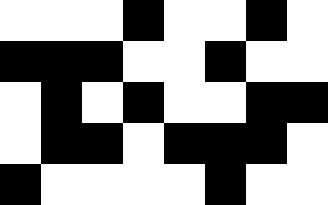[["white", "white", "white", "black", "white", "white", "black", "white"], ["black", "black", "black", "white", "white", "black", "white", "white"], ["white", "black", "white", "black", "white", "white", "black", "black"], ["white", "black", "black", "white", "black", "black", "black", "white"], ["black", "white", "white", "white", "white", "black", "white", "white"]]